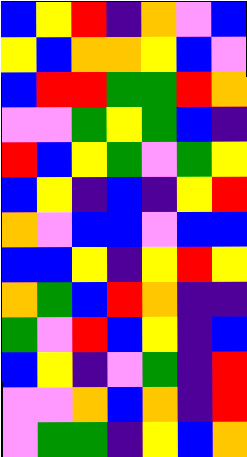[["blue", "yellow", "red", "indigo", "orange", "violet", "blue"], ["yellow", "blue", "orange", "orange", "yellow", "blue", "violet"], ["blue", "red", "red", "green", "green", "red", "orange"], ["violet", "violet", "green", "yellow", "green", "blue", "indigo"], ["red", "blue", "yellow", "green", "violet", "green", "yellow"], ["blue", "yellow", "indigo", "blue", "indigo", "yellow", "red"], ["orange", "violet", "blue", "blue", "violet", "blue", "blue"], ["blue", "blue", "yellow", "indigo", "yellow", "red", "yellow"], ["orange", "green", "blue", "red", "orange", "indigo", "indigo"], ["green", "violet", "red", "blue", "yellow", "indigo", "blue"], ["blue", "yellow", "indigo", "violet", "green", "indigo", "red"], ["violet", "violet", "orange", "blue", "orange", "indigo", "red"], ["violet", "green", "green", "indigo", "yellow", "blue", "orange"]]